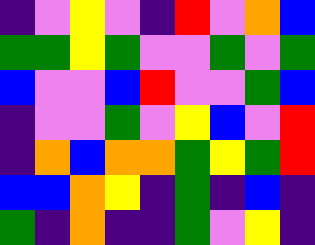[["indigo", "violet", "yellow", "violet", "indigo", "red", "violet", "orange", "blue"], ["green", "green", "yellow", "green", "violet", "violet", "green", "violet", "green"], ["blue", "violet", "violet", "blue", "red", "violet", "violet", "green", "blue"], ["indigo", "violet", "violet", "green", "violet", "yellow", "blue", "violet", "red"], ["indigo", "orange", "blue", "orange", "orange", "green", "yellow", "green", "red"], ["blue", "blue", "orange", "yellow", "indigo", "green", "indigo", "blue", "indigo"], ["green", "indigo", "orange", "indigo", "indigo", "green", "violet", "yellow", "indigo"]]